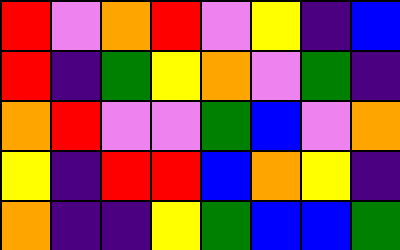[["red", "violet", "orange", "red", "violet", "yellow", "indigo", "blue"], ["red", "indigo", "green", "yellow", "orange", "violet", "green", "indigo"], ["orange", "red", "violet", "violet", "green", "blue", "violet", "orange"], ["yellow", "indigo", "red", "red", "blue", "orange", "yellow", "indigo"], ["orange", "indigo", "indigo", "yellow", "green", "blue", "blue", "green"]]